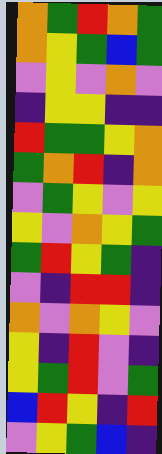[["orange", "green", "red", "orange", "green"], ["orange", "yellow", "green", "blue", "green"], ["violet", "yellow", "violet", "orange", "violet"], ["indigo", "yellow", "yellow", "indigo", "indigo"], ["red", "green", "green", "yellow", "orange"], ["green", "orange", "red", "indigo", "orange"], ["violet", "green", "yellow", "violet", "yellow"], ["yellow", "violet", "orange", "yellow", "green"], ["green", "red", "yellow", "green", "indigo"], ["violet", "indigo", "red", "red", "indigo"], ["orange", "violet", "orange", "yellow", "violet"], ["yellow", "indigo", "red", "violet", "indigo"], ["yellow", "green", "red", "violet", "green"], ["blue", "red", "yellow", "indigo", "red"], ["violet", "yellow", "green", "blue", "indigo"]]